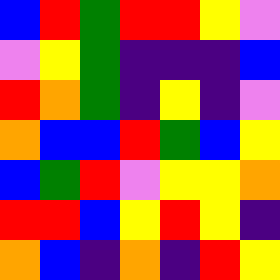[["blue", "red", "green", "red", "red", "yellow", "violet"], ["violet", "yellow", "green", "indigo", "indigo", "indigo", "blue"], ["red", "orange", "green", "indigo", "yellow", "indigo", "violet"], ["orange", "blue", "blue", "red", "green", "blue", "yellow"], ["blue", "green", "red", "violet", "yellow", "yellow", "orange"], ["red", "red", "blue", "yellow", "red", "yellow", "indigo"], ["orange", "blue", "indigo", "orange", "indigo", "red", "yellow"]]